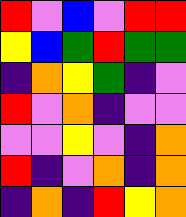[["red", "violet", "blue", "violet", "red", "red"], ["yellow", "blue", "green", "red", "green", "green"], ["indigo", "orange", "yellow", "green", "indigo", "violet"], ["red", "violet", "orange", "indigo", "violet", "violet"], ["violet", "violet", "yellow", "violet", "indigo", "orange"], ["red", "indigo", "violet", "orange", "indigo", "orange"], ["indigo", "orange", "indigo", "red", "yellow", "orange"]]